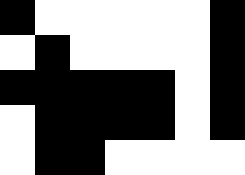[["black", "white", "white", "white", "white", "white", "black"], ["white", "black", "white", "white", "white", "white", "black"], ["black", "black", "black", "black", "black", "white", "black"], ["white", "black", "black", "black", "black", "white", "black"], ["white", "black", "black", "white", "white", "white", "white"]]